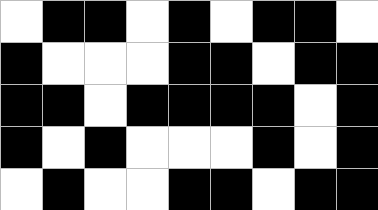[["white", "black", "black", "white", "black", "white", "black", "black", "white"], ["black", "white", "white", "white", "black", "black", "white", "black", "black"], ["black", "black", "white", "black", "black", "black", "black", "white", "black"], ["black", "white", "black", "white", "white", "white", "black", "white", "black"], ["white", "black", "white", "white", "black", "black", "white", "black", "black"]]